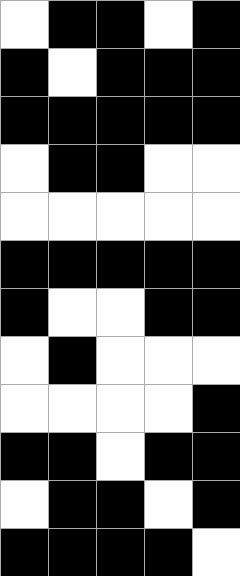[["white", "black", "black", "white", "black"], ["black", "white", "black", "black", "black"], ["black", "black", "black", "black", "black"], ["white", "black", "black", "white", "white"], ["white", "white", "white", "white", "white"], ["black", "black", "black", "black", "black"], ["black", "white", "white", "black", "black"], ["white", "black", "white", "white", "white"], ["white", "white", "white", "white", "black"], ["black", "black", "white", "black", "black"], ["white", "black", "black", "white", "black"], ["black", "black", "black", "black", "white"]]